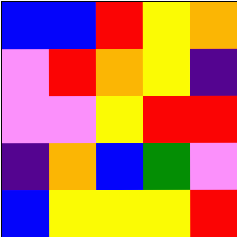[["blue", "blue", "red", "yellow", "orange"], ["violet", "red", "orange", "yellow", "indigo"], ["violet", "violet", "yellow", "red", "red"], ["indigo", "orange", "blue", "green", "violet"], ["blue", "yellow", "yellow", "yellow", "red"]]